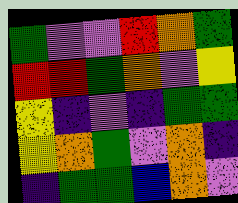[["green", "violet", "violet", "red", "orange", "green"], ["red", "red", "green", "orange", "violet", "yellow"], ["yellow", "indigo", "violet", "indigo", "green", "green"], ["yellow", "orange", "green", "violet", "orange", "indigo"], ["indigo", "green", "green", "blue", "orange", "violet"]]